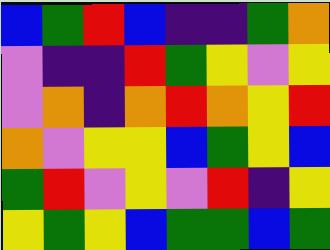[["blue", "green", "red", "blue", "indigo", "indigo", "green", "orange"], ["violet", "indigo", "indigo", "red", "green", "yellow", "violet", "yellow"], ["violet", "orange", "indigo", "orange", "red", "orange", "yellow", "red"], ["orange", "violet", "yellow", "yellow", "blue", "green", "yellow", "blue"], ["green", "red", "violet", "yellow", "violet", "red", "indigo", "yellow"], ["yellow", "green", "yellow", "blue", "green", "green", "blue", "green"]]